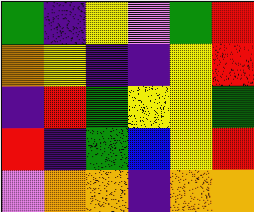[["green", "indigo", "yellow", "violet", "green", "red"], ["orange", "yellow", "indigo", "indigo", "yellow", "red"], ["indigo", "red", "green", "yellow", "yellow", "green"], ["red", "indigo", "green", "blue", "yellow", "red"], ["violet", "orange", "orange", "indigo", "orange", "orange"]]